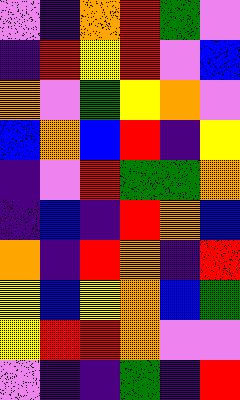[["violet", "indigo", "orange", "red", "green", "violet"], ["indigo", "red", "yellow", "red", "violet", "blue"], ["orange", "violet", "green", "yellow", "orange", "violet"], ["blue", "orange", "blue", "red", "indigo", "yellow"], ["indigo", "violet", "red", "green", "green", "orange"], ["indigo", "blue", "indigo", "red", "orange", "blue"], ["orange", "indigo", "red", "orange", "indigo", "red"], ["yellow", "blue", "yellow", "orange", "blue", "green"], ["yellow", "red", "red", "orange", "violet", "violet"], ["violet", "indigo", "indigo", "green", "indigo", "red"]]